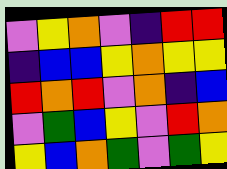[["violet", "yellow", "orange", "violet", "indigo", "red", "red"], ["indigo", "blue", "blue", "yellow", "orange", "yellow", "yellow"], ["red", "orange", "red", "violet", "orange", "indigo", "blue"], ["violet", "green", "blue", "yellow", "violet", "red", "orange"], ["yellow", "blue", "orange", "green", "violet", "green", "yellow"]]